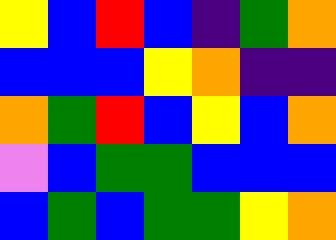[["yellow", "blue", "red", "blue", "indigo", "green", "orange"], ["blue", "blue", "blue", "yellow", "orange", "indigo", "indigo"], ["orange", "green", "red", "blue", "yellow", "blue", "orange"], ["violet", "blue", "green", "green", "blue", "blue", "blue"], ["blue", "green", "blue", "green", "green", "yellow", "orange"]]